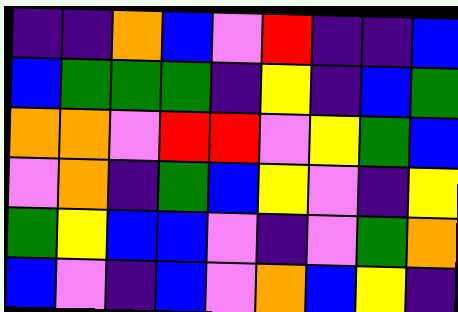[["indigo", "indigo", "orange", "blue", "violet", "red", "indigo", "indigo", "blue"], ["blue", "green", "green", "green", "indigo", "yellow", "indigo", "blue", "green"], ["orange", "orange", "violet", "red", "red", "violet", "yellow", "green", "blue"], ["violet", "orange", "indigo", "green", "blue", "yellow", "violet", "indigo", "yellow"], ["green", "yellow", "blue", "blue", "violet", "indigo", "violet", "green", "orange"], ["blue", "violet", "indigo", "blue", "violet", "orange", "blue", "yellow", "indigo"]]